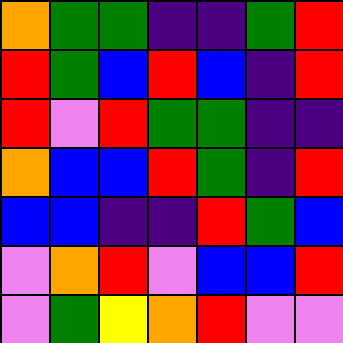[["orange", "green", "green", "indigo", "indigo", "green", "red"], ["red", "green", "blue", "red", "blue", "indigo", "red"], ["red", "violet", "red", "green", "green", "indigo", "indigo"], ["orange", "blue", "blue", "red", "green", "indigo", "red"], ["blue", "blue", "indigo", "indigo", "red", "green", "blue"], ["violet", "orange", "red", "violet", "blue", "blue", "red"], ["violet", "green", "yellow", "orange", "red", "violet", "violet"]]